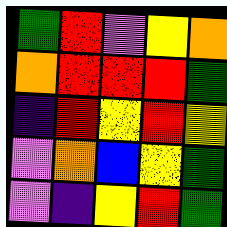[["green", "red", "violet", "yellow", "orange"], ["orange", "red", "red", "red", "green"], ["indigo", "red", "yellow", "red", "yellow"], ["violet", "orange", "blue", "yellow", "green"], ["violet", "indigo", "yellow", "red", "green"]]